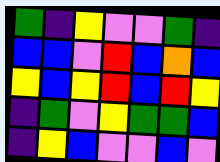[["green", "indigo", "yellow", "violet", "violet", "green", "indigo"], ["blue", "blue", "violet", "red", "blue", "orange", "blue"], ["yellow", "blue", "yellow", "red", "blue", "red", "yellow"], ["indigo", "green", "violet", "yellow", "green", "green", "blue"], ["indigo", "yellow", "blue", "violet", "violet", "blue", "violet"]]